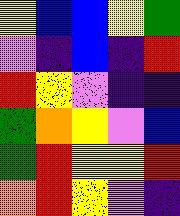[["yellow", "blue", "blue", "yellow", "green"], ["violet", "indigo", "blue", "indigo", "red"], ["red", "yellow", "violet", "indigo", "indigo"], ["green", "orange", "yellow", "violet", "blue"], ["green", "red", "yellow", "yellow", "red"], ["orange", "red", "yellow", "violet", "indigo"]]